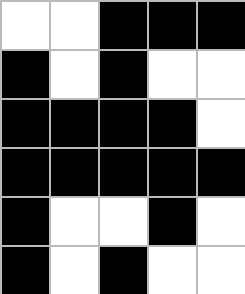[["white", "white", "black", "black", "black"], ["black", "white", "black", "white", "white"], ["black", "black", "black", "black", "white"], ["black", "black", "black", "black", "black"], ["black", "white", "white", "black", "white"], ["black", "white", "black", "white", "white"]]